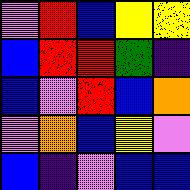[["violet", "red", "blue", "yellow", "yellow"], ["blue", "red", "red", "green", "indigo"], ["blue", "violet", "red", "blue", "orange"], ["violet", "orange", "blue", "yellow", "violet"], ["blue", "indigo", "violet", "blue", "blue"]]